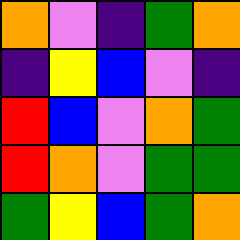[["orange", "violet", "indigo", "green", "orange"], ["indigo", "yellow", "blue", "violet", "indigo"], ["red", "blue", "violet", "orange", "green"], ["red", "orange", "violet", "green", "green"], ["green", "yellow", "blue", "green", "orange"]]